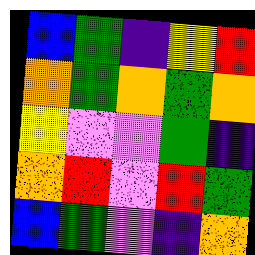[["blue", "green", "indigo", "yellow", "red"], ["orange", "green", "orange", "green", "orange"], ["yellow", "violet", "violet", "green", "indigo"], ["orange", "red", "violet", "red", "green"], ["blue", "green", "violet", "indigo", "orange"]]